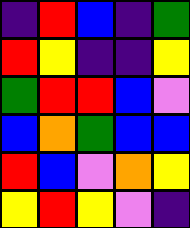[["indigo", "red", "blue", "indigo", "green"], ["red", "yellow", "indigo", "indigo", "yellow"], ["green", "red", "red", "blue", "violet"], ["blue", "orange", "green", "blue", "blue"], ["red", "blue", "violet", "orange", "yellow"], ["yellow", "red", "yellow", "violet", "indigo"]]